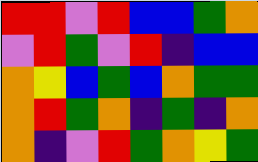[["red", "red", "violet", "red", "blue", "blue", "green", "orange"], ["violet", "red", "green", "violet", "red", "indigo", "blue", "blue"], ["orange", "yellow", "blue", "green", "blue", "orange", "green", "green"], ["orange", "red", "green", "orange", "indigo", "green", "indigo", "orange"], ["orange", "indigo", "violet", "red", "green", "orange", "yellow", "green"]]